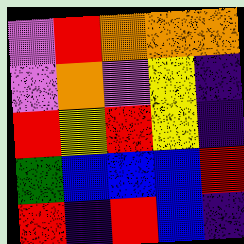[["violet", "red", "orange", "orange", "orange"], ["violet", "orange", "violet", "yellow", "indigo"], ["red", "yellow", "red", "yellow", "indigo"], ["green", "blue", "blue", "blue", "red"], ["red", "indigo", "red", "blue", "indigo"]]